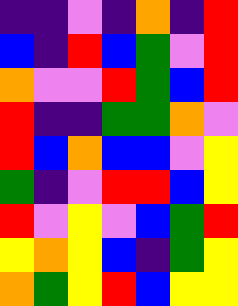[["indigo", "indigo", "violet", "indigo", "orange", "indigo", "red"], ["blue", "indigo", "red", "blue", "green", "violet", "red"], ["orange", "violet", "violet", "red", "green", "blue", "red"], ["red", "indigo", "indigo", "green", "green", "orange", "violet"], ["red", "blue", "orange", "blue", "blue", "violet", "yellow"], ["green", "indigo", "violet", "red", "red", "blue", "yellow"], ["red", "violet", "yellow", "violet", "blue", "green", "red"], ["yellow", "orange", "yellow", "blue", "indigo", "green", "yellow"], ["orange", "green", "yellow", "red", "blue", "yellow", "yellow"]]